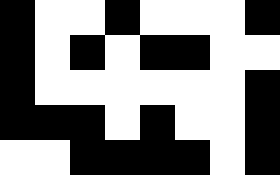[["black", "white", "white", "black", "white", "white", "white", "black"], ["black", "white", "black", "white", "black", "black", "white", "white"], ["black", "white", "white", "white", "white", "white", "white", "black"], ["black", "black", "black", "white", "black", "white", "white", "black"], ["white", "white", "black", "black", "black", "black", "white", "black"]]